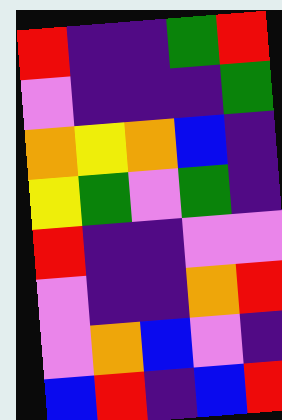[["red", "indigo", "indigo", "green", "red"], ["violet", "indigo", "indigo", "indigo", "green"], ["orange", "yellow", "orange", "blue", "indigo"], ["yellow", "green", "violet", "green", "indigo"], ["red", "indigo", "indigo", "violet", "violet"], ["violet", "indigo", "indigo", "orange", "red"], ["violet", "orange", "blue", "violet", "indigo"], ["blue", "red", "indigo", "blue", "red"]]